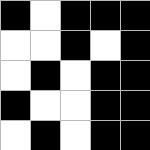[["black", "white", "black", "black", "black"], ["white", "white", "black", "white", "black"], ["white", "black", "white", "black", "black"], ["black", "white", "white", "black", "black"], ["white", "black", "white", "black", "black"]]